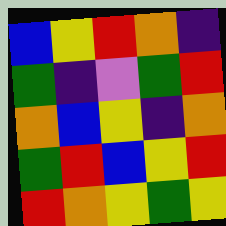[["blue", "yellow", "red", "orange", "indigo"], ["green", "indigo", "violet", "green", "red"], ["orange", "blue", "yellow", "indigo", "orange"], ["green", "red", "blue", "yellow", "red"], ["red", "orange", "yellow", "green", "yellow"]]